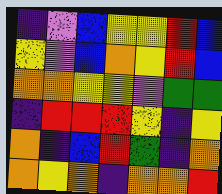[["indigo", "violet", "blue", "yellow", "yellow", "red", "blue"], ["yellow", "violet", "blue", "orange", "yellow", "red", "blue"], ["orange", "orange", "yellow", "yellow", "violet", "green", "green"], ["indigo", "red", "red", "red", "yellow", "indigo", "yellow"], ["orange", "indigo", "blue", "red", "green", "indigo", "orange"], ["orange", "yellow", "orange", "indigo", "orange", "orange", "red"]]